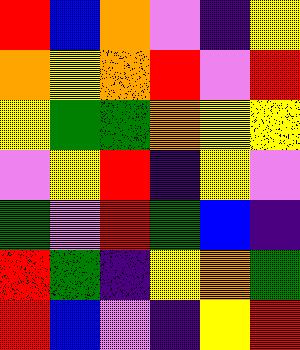[["red", "blue", "orange", "violet", "indigo", "yellow"], ["orange", "yellow", "orange", "red", "violet", "red"], ["yellow", "green", "green", "orange", "yellow", "yellow"], ["violet", "yellow", "red", "indigo", "yellow", "violet"], ["green", "violet", "red", "green", "blue", "indigo"], ["red", "green", "indigo", "yellow", "orange", "green"], ["red", "blue", "violet", "indigo", "yellow", "red"]]